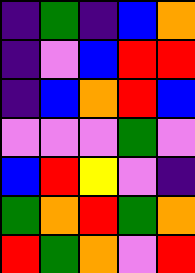[["indigo", "green", "indigo", "blue", "orange"], ["indigo", "violet", "blue", "red", "red"], ["indigo", "blue", "orange", "red", "blue"], ["violet", "violet", "violet", "green", "violet"], ["blue", "red", "yellow", "violet", "indigo"], ["green", "orange", "red", "green", "orange"], ["red", "green", "orange", "violet", "red"]]